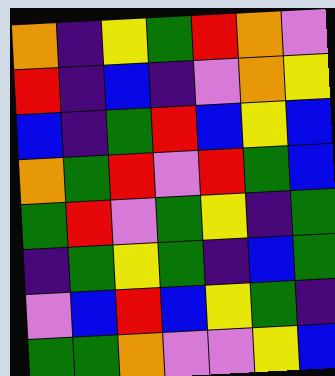[["orange", "indigo", "yellow", "green", "red", "orange", "violet"], ["red", "indigo", "blue", "indigo", "violet", "orange", "yellow"], ["blue", "indigo", "green", "red", "blue", "yellow", "blue"], ["orange", "green", "red", "violet", "red", "green", "blue"], ["green", "red", "violet", "green", "yellow", "indigo", "green"], ["indigo", "green", "yellow", "green", "indigo", "blue", "green"], ["violet", "blue", "red", "blue", "yellow", "green", "indigo"], ["green", "green", "orange", "violet", "violet", "yellow", "blue"]]